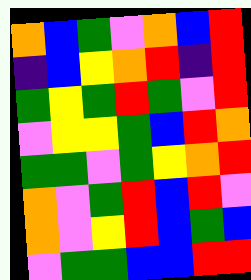[["orange", "blue", "green", "violet", "orange", "blue", "red"], ["indigo", "blue", "yellow", "orange", "red", "indigo", "red"], ["green", "yellow", "green", "red", "green", "violet", "red"], ["violet", "yellow", "yellow", "green", "blue", "red", "orange"], ["green", "green", "violet", "green", "yellow", "orange", "red"], ["orange", "violet", "green", "red", "blue", "red", "violet"], ["orange", "violet", "yellow", "red", "blue", "green", "blue"], ["violet", "green", "green", "blue", "blue", "red", "red"]]